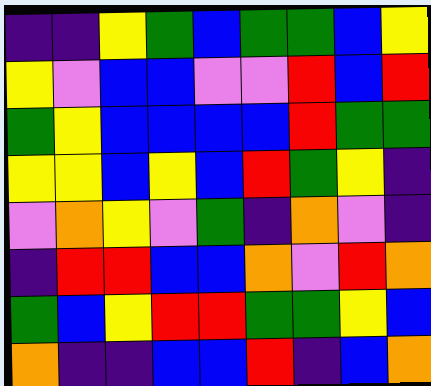[["indigo", "indigo", "yellow", "green", "blue", "green", "green", "blue", "yellow"], ["yellow", "violet", "blue", "blue", "violet", "violet", "red", "blue", "red"], ["green", "yellow", "blue", "blue", "blue", "blue", "red", "green", "green"], ["yellow", "yellow", "blue", "yellow", "blue", "red", "green", "yellow", "indigo"], ["violet", "orange", "yellow", "violet", "green", "indigo", "orange", "violet", "indigo"], ["indigo", "red", "red", "blue", "blue", "orange", "violet", "red", "orange"], ["green", "blue", "yellow", "red", "red", "green", "green", "yellow", "blue"], ["orange", "indigo", "indigo", "blue", "blue", "red", "indigo", "blue", "orange"]]